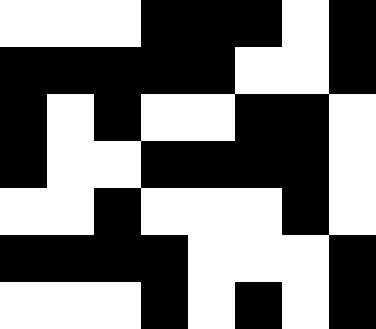[["white", "white", "white", "black", "black", "black", "white", "black"], ["black", "black", "black", "black", "black", "white", "white", "black"], ["black", "white", "black", "white", "white", "black", "black", "white"], ["black", "white", "white", "black", "black", "black", "black", "white"], ["white", "white", "black", "white", "white", "white", "black", "white"], ["black", "black", "black", "black", "white", "white", "white", "black"], ["white", "white", "white", "black", "white", "black", "white", "black"]]